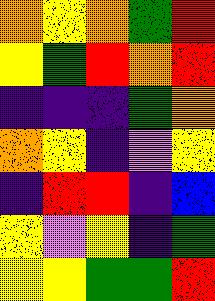[["orange", "yellow", "orange", "green", "red"], ["yellow", "green", "red", "orange", "red"], ["indigo", "indigo", "indigo", "green", "orange"], ["orange", "yellow", "indigo", "violet", "yellow"], ["indigo", "red", "red", "indigo", "blue"], ["yellow", "violet", "yellow", "indigo", "green"], ["yellow", "yellow", "green", "green", "red"]]